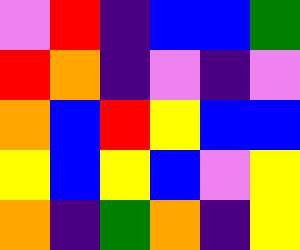[["violet", "red", "indigo", "blue", "blue", "green"], ["red", "orange", "indigo", "violet", "indigo", "violet"], ["orange", "blue", "red", "yellow", "blue", "blue"], ["yellow", "blue", "yellow", "blue", "violet", "yellow"], ["orange", "indigo", "green", "orange", "indigo", "yellow"]]